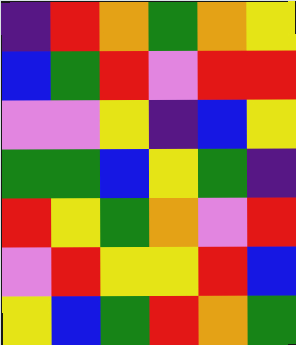[["indigo", "red", "orange", "green", "orange", "yellow"], ["blue", "green", "red", "violet", "red", "red"], ["violet", "violet", "yellow", "indigo", "blue", "yellow"], ["green", "green", "blue", "yellow", "green", "indigo"], ["red", "yellow", "green", "orange", "violet", "red"], ["violet", "red", "yellow", "yellow", "red", "blue"], ["yellow", "blue", "green", "red", "orange", "green"]]